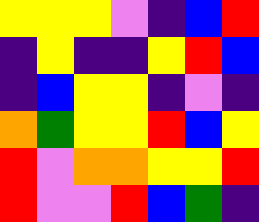[["yellow", "yellow", "yellow", "violet", "indigo", "blue", "red"], ["indigo", "yellow", "indigo", "indigo", "yellow", "red", "blue"], ["indigo", "blue", "yellow", "yellow", "indigo", "violet", "indigo"], ["orange", "green", "yellow", "yellow", "red", "blue", "yellow"], ["red", "violet", "orange", "orange", "yellow", "yellow", "red"], ["red", "violet", "violet", "red", "blue", "green", "indigo"]]